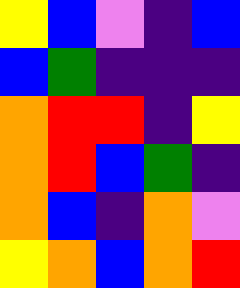[["yellow", "blue", "violet", "indigo", "blue"], ["blue", "green", "indigo", "indigo", "indigo"], ["orange", "red", "red", "indigo", "yellow"], ["orange", "red", "blue", "green", "indigo"], ["orange", "blue", "indigo", "orange", "violet"], ["yellow", "orange", "blue", "orange", "red"]]